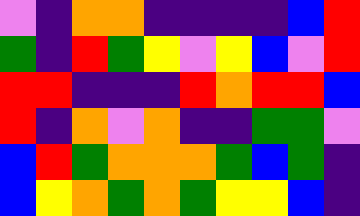[["violet", "indigo", "orange", "orange", "indigo", "indigo", "indigo", "indigo", "blue", "red"], ["green", "indigo", "red", "green", "yellow", "violet", "yellow", "blue", "violet", "red"], ["red", "red", "indigo", "indigo", "indigo", "red", "orange", "red", "red", "blue"], ["red", "indigo", "orange", "violet", "orange", "indigo", "indigo", "green", "green", "violet"], ["blue", "red", "green", "orange", "orange", "orange", "green", "blue", "green", "indigo"], ["blue", "yellow", "orange", "green", "orange", "green", "yellow", "yellow", "blue", "indigo"]]